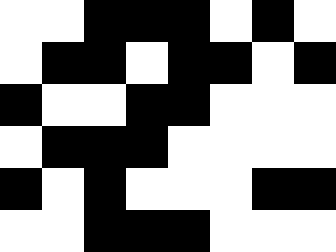[["white", "white", "black", "black", "black", "white", "black", "white"], ["white", "black", "black", "white", "black", "black", "white", "black"], ["black", "white", "white", "black", "black", "white", "white", "white"], ["white", "black", "black", "black", "white", "white", "white", "white"], ["black", "white", "black", "white", "white", "white", "black", "black"], ["white", "white", "black", "black", "black", "white", "white", "white"]]